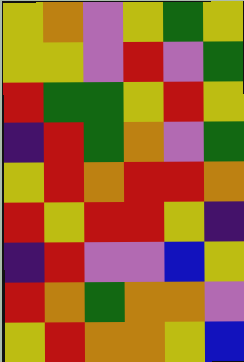[["yellow", "orange", "violet", "yellow", "green", "yellow"], ["yellow", "yellow", "violet", "red", "violet", "green"], ["red", "green", "green", "yellow", "red", "yellow"], ["indigo", "red", "green", "orange", "violet", "green"], ["yellow", "red", "orange", "red", "red", "orange"], ["red", "yellow", "red", "red", "yellow", "indigo"], ["indigo", "red", "violet", "violet", "blue", "yellow"], ["red", "orange", "green", "orange", "orange", "violet"], ["yellow", "red", "orange", "orange", "yellow", "blue"]]